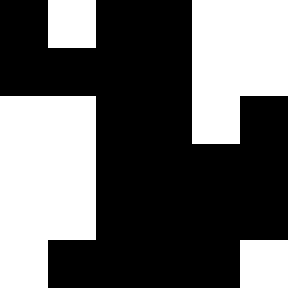[["black", "white", "black", "black", "white", "white"], ["black", "black", "black", "black", "white", "white"], ["white", "white", "black", "black", "white", "black"], ["white", "white", "black", "black", "black", "black"], ["white", "white", "black", "black", "black", "black"], ["white", "black", "black", "black", "black", "white"]]